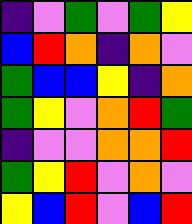[["indigo", "violet", "green", "violet", "green", "yellow"], ["blue", "red", "orange", "indigo", "orange", "violet"], ["green", "blue", "blue", "yellow", "indigo", "orange"], ["green", "yellow", "violet", "orange", "red", "green"], ["indigo", "violet", "violet", "orange", "orange", "red"], ["green", "yellow", "red", "violet", "orange", "violet"], ["yellow", "blue", "red", "violet", "blue", "red"]]